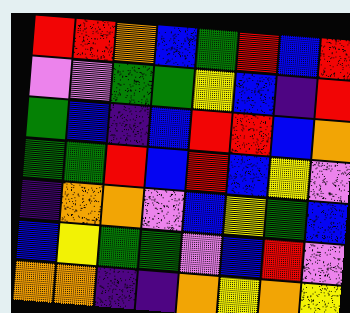[["red", "red", "orange", "blue", "green", "red", "blue", "red"], ["violet", "violet", "green", "green", "yellow", "blue", "indigo", "red"], ["green", "blue", "indigo", "blue", "red", "red", "blue", "orange"], ["green", "green", "red", "blue", "red", "blue", "yellow", "violet"], ["indigo", "orange", "orange", "violet", "blue", "yellow", "green", "blue"], ["blue", "yellow", "green", "green", "violet", "blue", "red", "violet"], ["orange", "orange", "indigo", "indigo", "orange", "yellow", "orange", "yellow"]]